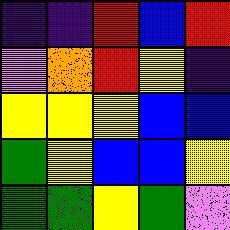[["indigo", "indigo", "red", "blue", "red"], ["violet", "orange", "red", "yellow", "indigo"], ["yellow", "yellow", "yellow", "blue", "blue"], ["green", "yellow", "blue", "blue", "yellow"], ["green", "green", "yellow", "green", "violet"]]